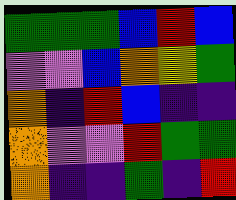[["green", "green", "green", "blue", "red", "blue"], ["violet", "violet", "blue", "orange", "yellow", "green"], ["orange", "indigo", "red", "blue", "indigo", "indigo"], ["orange", "violet", "violet", "red", "green", "green"], ["orange", "indigo", "indigo", "green", "indigo", "red"]]